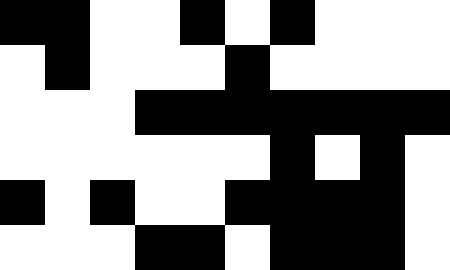[["black", "black", "white", "white", "black", "white", "black", "white", "white", "white"], ["white", "black", "white", "white", "white", "black", "white", "white", "white", "white"], ["white", "white", "white", "black", "black", "black", "black", "black", "black", "black"], ["white", "white", "white", "white", "white", "white", "black", "white", "black", "white"], ["black", "white", "black", "white", "white", "black", "black", "black", "black", "white"], ["white", "white", "white", "black", "black", "white", "black", "black", "black", "white"]]